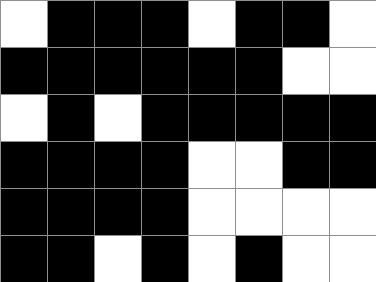[["white", "black", "black", "black", "white", "black", "black", "white"], ["black", "black", "black", "black", "black", "black", "white", "white"], ["white", "black", "white", "black", "black", "black", "black", "black"], ["black", "black", "black", "black", "white", "white", "black", "black"], ["black", "black", "black", "black", "white", "white", "white", "white"], ["black", "black", "white", "black", "white", "black", "white", "white"]]